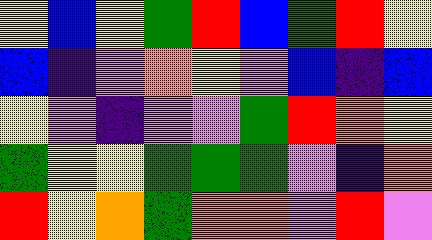[["yellow", "blue", "yellow", "green", "red", "blue", "green", "red", "yellow"], ["blue", "indigo", "violet", "orange", "yellow", "violet", "blue", "indigo", "blue"], ["yellow", "violet", "indigo", "violet", "violet", "green", "red", "orange", "yellow"], ["green", "yellow", "yellow", "green", "green", "green", "violet", "indigo", "orange"], ["red", "yellow", "orange", "green", "orange", "orange", "violet", "red", "violet"]]